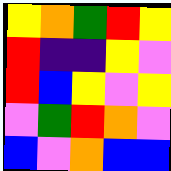[["yellow", "orange", "green", "red", "yellow"], ["red", "indigo", "indigo", "yellow", "violet"], ["red", "blue", "yellow", "violet", "yellow"], ["violet", "green", "red", "orange", "violet"], ["blue", "violet", "orange", "blue", "blue"]]